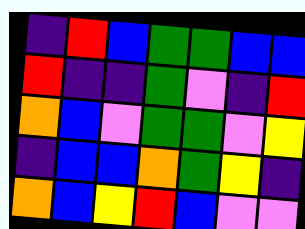[["indigo", "red", "blue", "green", "green", "blue", "blue"], ["red", "indigo", "indigo", "green", "violet", "indigo", "red"], ["orange", "blue", "violet", "green", "green", "violet", "yellow"], ["indigo", "blue", "blue", "orange", "green", "yellow", "indigo"], ["orange", "blue", "yellow", "red", "blue", "violet", "violet"]]